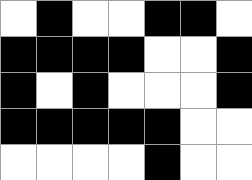[["white", "black", "white", "white", "black", "black", "white"], ["black", "black", "black", "black", "white", "white", "black"], ["black", "white", "black", "white", "white", "white", "black"], ["black", "black", "black", "black", "black", "white", "white"], ["white", "white", "white", "white", "black", "white", "white"]]